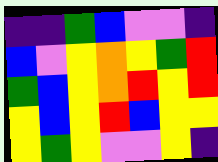[["indigo", "indigo", "green", "blue", "violet", "violet", "indigo"], ["blue", "violet", "yellow", "orange", "yellow", "green", "red"], ["green", "blue", "yellow", "orange", "red", "yellow", "red"], ["yellow", "blue", "yellow", "red", "blue", "yellow", "yellow"], ["yellow", "green", "yellow", "violet", "violet", "yellow", "indigo"]]